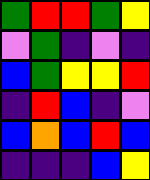[["green", "red", "red", "green", "yellow"], ["violet", "green", "indigo", "violet", "indigo"], ["blue", "green", "yellow", "yellow", "red"], ["indigo", "red", "blue", "indigo", "violet"], ["blue", "orange", "blue", "red", "blue"], ["indigo", "indigo", "indigo", "blue", "yellow"]]